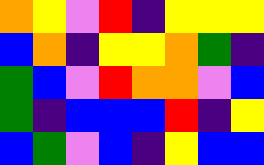[["orange", "yellow", "violet", "red", "indigo", "yellow", "yellow", "yellow"], ["blue", "orange", "indigo", "yellow", "yellow", "orange", "green", "indigo"], ["green", "blue", "violet", "red", "orange", "orange", "violet", "blue"], ["green", "indigo", "blue", "blue", "blue", "red", "indigo", "yellow"], ["blue", "green", "violet", "blue", "indigo", "yellow", "blue", "blue"]]